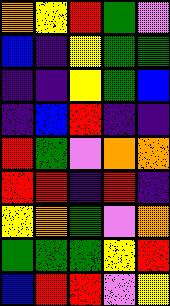[["orange", "yellow", "red", "green", "violet"], ["blue", "indigo", "yellow", "green", "green"], ["indigo", "indigo", "yellow", "green", "blue"], ["indigo", "blue", "red", "indigo", "indigo"], ["red", "green", "violet", "orange", "orange"], ["red", "red", "indigo", "red", "indigo"], ["yellow", "orange", "green", "violet", "orange"], ["green", "green", "green", "yellow", "red"], ["blue", "red", "red", "violet", "yellow"]]